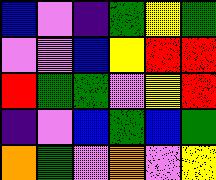[["blue", "violet", "indigo", "green", "yellow", "green"], ["violet", "violet", "blue", "yellow", "red", "red"], ["red", "green", "green", "violet", "yellow", "red"], ["indigo", "violet", "blue", "green", "blue", "green"], ["orange", "green", "violet", "orange", "violet", "yellow"]]